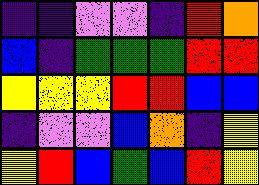[["indigo", "indigo", "violet", "violet", "indigo", "red", "orange"], ["blue", "indigo", "green", "green", "green", "red", "red"], ["yellow", "yellow", "yellow", "red", "red", "blue", "blue"], ["indigo", "violet", "violet", "blue", "orange", "indigo", "yellow"], ["yellow", "red", "blue", "green", "blue", "red", "yellow"]]